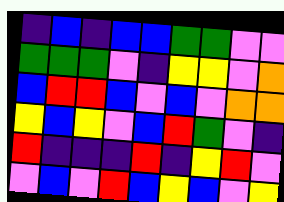[["indigo", "blue", "indigo", "blue", "blue", "green", "green", "violet", "violet"], ["green", "green", "green", "violet", "indigo", "yellow", "yellow", "violet", "orange"], ["blue", "red", "red", "blue", "violet", "blue", "violet", "orange", "orange"], ["yellow", "blue", "yellow", "violet", "blue", "red", "green", "violet", "indigo"], ["red", "indigo", "indigo", "indigo", "red", "indigo", "yellow", "red", "violet"], ["violet", "blue", "violet", "red", "blue", "yellow", "blue", "violet", "yellow"]]